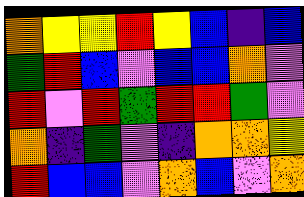[["orange", "yellow", "yellow", "red", "yellow", "blue", "indigo", "blue"], ["green", "red", "blue", "violet", "blue", "blue", "orange", "violet"], ["red", "violet", "red", "green", "red", "red", "green", "violet"], ["orange", "indigo", "green", "violet", "indigo", "orange", "orange", "yellow"], ["red", "blue", "blue", "violet", "orange", "blue", "violet", "orange"]]